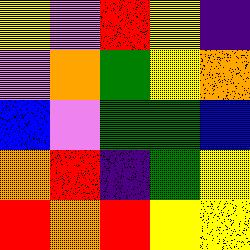[["yellow", "violet", "red", "yellow", "indigo"], ["violet", "orange", "green", "yellow", "orange"], ["blue", "violet", "green", "green", "blue"], ["orange", "red", "indigo", "green", "yellow"], ["red", "orange", "red", "yellow", "yellow"]]